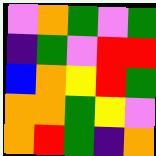[["violet", "orange", "green", "violet", "green"], ["indigo", "green", "violet", "red", "red"], ["blue", "orange", "yellow", "red", "green"], ["orange", "orange", "green", "yellow", "violet"], ["orange", "red", "green", "indigo", "orange"]]